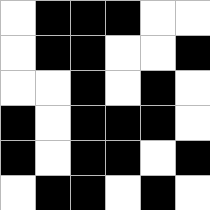[["white", "black", "black", "black", "white", "white"], ["white", "black", "black", "white", "white", "black"], ["white", "white", "black", "white", "black", "white"], ["black", "white", "black", "black", "black", "white"], ["black", "white", "black", "black", "white", "black"], ["white", "black", "black", "white", "black", "white"]]